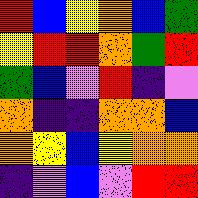[["red", "blue", "yellow", "orange", "blue", "green"], ["yellow", "red", "red", "orange", "green", "red"], ["green", "blue", "violet", "red", "indigo", "violet"], ["orange", "indigo", "indigo", "orange", "orange", "blue"], ["orange", "yellow", "blue", "yellow", "orange", "orange"], ["indigo", "violet", "blue", "violet", "red", "red"]]